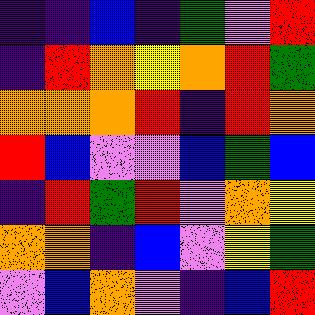[["indigo", "indigo", "blue", "indigo", "green", "violet", "red"], ["indigo", "red", "orange", "yellow", "orange", "red", "green"], ["orange", "orange", "orange", "red", "indigo", "red", "orange"], ["red", "blue", "violet", "violet", "blue", "green", "blue"], ["indigo", "red", "green", "red", "violet", "orange", "yellow"], ["orange", "orange", "indigo", "blue", "violet", "yellow", "green"], ["violet", "blue", "orange", "violet", "indigo", "blue", "red"]]